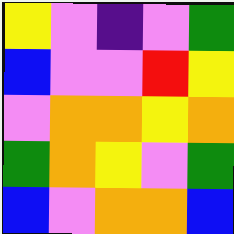[["yellow", "violet", "indigo", "violet", "green"], ["blue", "violet", "violet", "red", "yellow"], ["violet", "orange", "orange", "yellow", "orange"], ["green", "orange", "yellow", "violet", "green"], ["blue", "violet", "orange", "orange", "blue"]]